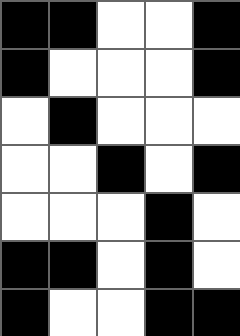[["black", "black", "white", "white", "black"], ["black", "white", "white", "white", "black"], ["white", "black", "white", "white", "white"], ["white", "white", "black", "white", "black"], ["white", "white", "white", "black", "white"], ["black", "black", "white", "black", "white"], ["black", "white", "white", "black", "black"]]